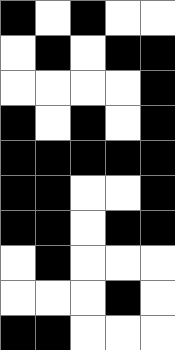[["black", "white", "black", "white", "white"], ["white", "black", "white", "black", "black"], ["white", "white", "white", "white", "black"], ["black", "white", "black", "white", "black"], ["black", "black", "black", "black", "black"], ["black", "black", "white", "white", "black"], ["black", "black", "white", "black", "black"], ["white", "black", "white", "white", "white"], ["white", "white", "white", "black", "white"], ["black", "black", "white", "white", "white"]]